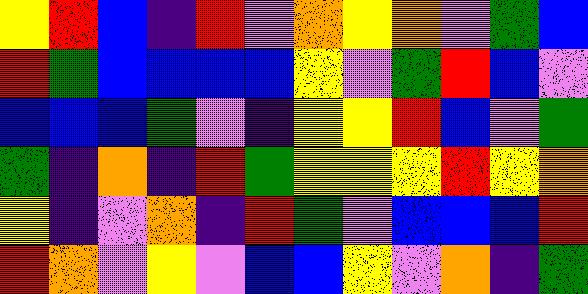[["yellow", "red", "blue", "indigo", "red", "violet", "orange", "yellow", "orange", "violet", "green", "blue"], ["red", "green", "blue", "blue", "blue", "blue", "yellow", "violet", "green", "red", "blue", "violet"], ["blue", "blue", "blue", "green", "violet", "indigo", "yellow", "yellow", "red", "blue", "violet", "green"], ["green", "indigo", "orange", "indigo", "red", "green", "yellow", "yellow", "yellow", "red", "yellow", "orange"], ["yellow", "indigo", "violet", "orange", "indigo", "red", "green", "violet", "blue", "blue", "blue", "red"], ["red", "orange", "violet", "yellow", "violet", "blue", "blue", "yellow", "violet", "orange", "indigo", "green"]]